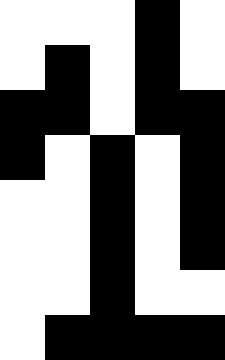[["white", "white", "white", "black", "white"], ["white", "black", "white", "black", "white"], ["black", "black", "white", "black", "black"], ["black", "white", "black", "white", "black"], ["white", "white", "black", "white", "black"], ["white", "white", "black", "white", "black"], ["white", "white", "black", "white", "white"], ["white", "black", "black", "black", "black"]]